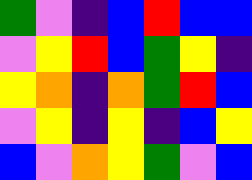[["green", "violet", "indigo", "blue", "red", "blue", "blue"], ["violet", "yellow", "red", "blue", "green", "yellow", "indigo"], ["yellow", "orange", "indigo", "orange", "green", "red", "blue"], ["violet", "yellow", "indigo", "yellow", "indigo", "blue", "yellow"], ["blue", "violet", "orange", "yellow", "green", "violet", "blue"]]